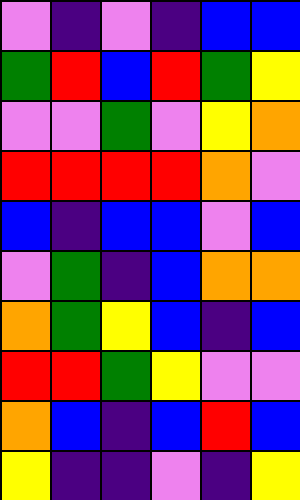[["violet", "indigo", "violet", "indigo", "blue", "blue"], ["green", "red", "blue", "red", "green", "yellow"], ["violet", "violet", "green", "violet", "yellow", "orange"], ["red", "red", "red", "red", "orange", "violet"], ["blue", "indigo", "blue", "blue", "violet", "blue"], ["violet", "green", "indigo", "blue", "orange", "orange"], ["orange", "green", "yellow", "blue", "indigo", "blue"], ["red", "red", "green", "yellow", "violet", "violet"], ["orange", "blue", "indigo", "blue", "red", "blue"], ["yellow", "indigo", "indigo", "violet", "indigo", "yellow"]]